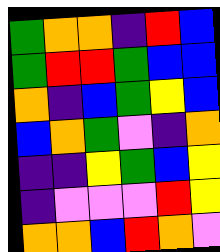[["green", "orange", "orange", "indigo", "red", "blue"], ["green", "red", "red", "green", "blue", "blue"], ["orange", "indigo", "blue", "green", "yellow", "blue"], ["blue", "orange", "green", "violet", "indigo", "orange"], ["indigo", "indigo", "yellow", "green", "blue", "yellow"], ["indigo", "violet", "violet", "violet", "red", "yellow"], ["orange", "orange", "blue", "red", "orange", "violet"]]